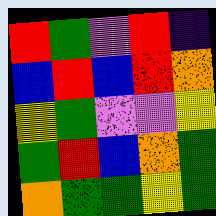[["red", "green", "violet", "red", "indigo"], ["blue", "red", "blue", "red", "orange"], ["yellow", "green", "violet", "violet", "yellow"], ["green", "red", "blue", "orange", "green"], ["orange", "green", "green", "yellow", "green"]]